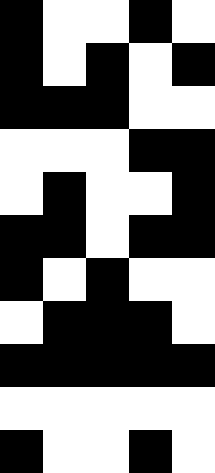[["black", "white", "white", "black", "white"], ["black", "white", "black", "white", "black"], ["black", "black", "black", "white", "white"], ["white", "white", "white", "black", "black"], ["white", "black", "white", "white", "black"], ["black", "black", "white", "black", "black"], ["black", "white", "black", "white", "white"], ["white", "black", "black", "black", "white"], ["black", "black", "black", "black", "black"], ["white", "white", "white", "white", "white"], ["black", "white", "white", "black", "white"]]